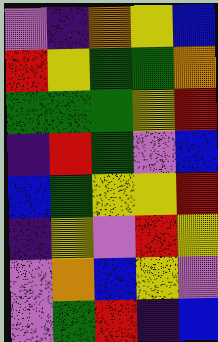[["violet", "indigo", "orange", "yellow", "blue"], ["red", "yellow", "green", "green", "orange"], ["green", "green", "green", "yellow", "red"], ["indigo", "red", "green", "violet", "blue"], ["blue", "green", "yellow", "yellow", "red"], ["indigo", "yellow", "violet", "red", "yellow"], ["violet", "orange", "blue", "yellow", "violet"], ["violet", "green", "red", "indigo", "blue"]]